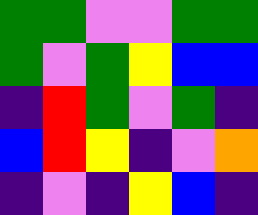[["green", "green", "violet", "violet", "green", "green"], ["green", "violet", "green", "yellow", "blue", "blue"], ["indigo", "red", "green", "violet", "green", "indigo"], ["blue", "red", "yellow", "indigo", "violet", "orange"], ["indigo", "violet", "indigo", "yellow", "blue", "indigo"]]